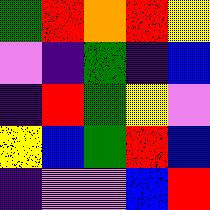[["green", "red", "orange", "red", "yellow"], ["violet", "indigo", "green", "indigo", "blue"], ["indigo", "red", "green", "yellow", "violet"], ["yellow", "blue", "green", "red", "blue"], ["indigo", "violet", "violet", "blue", "red"]]